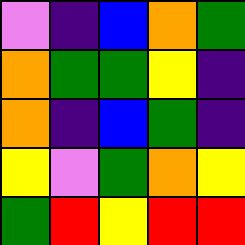[["violet", "indigo", "blue", "orange", "green"], ["orange", "green", "green", "yellow", "indigo"], ["orange", "indigo", "blue", "green", "indigo"], ["yellow", "violet", "green", "orange", "yellow"], ["green", "red", "yellow", "red", "red"]]